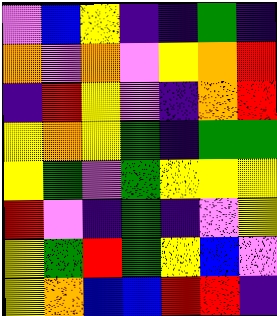[["violet", "blue", "yellow", "indigo", "indigo", "green", "indigo"], ["orange", "violet", "orange", "violet", "yellow", "orange", "red"], ["indigo", "red", "yellow", "violet", "indigo", "orange", "red"], ["yellow", "orange", "yellow", "green", "indigo", "green", "green"], ["yellow", "green", "violet", "green", "yellow", "yellow", "yellow"], ["red", "violet", "indigo", "green", "indigo", "violet", "yellow"], ["yellow", "green", "red", "green", "yellow", "blue", "violet"], ["yellow", "orange", "blue", "blue", "red", "red", "indigo"]]